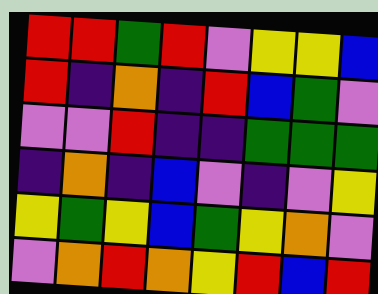[["red", "red", "green", "red", "violet", "yellow", "yellow", "blue"], ["red", "indigo", "orange", "indigo", "red", "blue", "green", "violet"], ["violet", "violet", "red", "indigo", "indigo", "green", "green", "green"], ["indigo", "orange", "indigo", "blue", "violet", "indigo", "violet", "yellow"], ["yellow", "green", "yellow", "blue", "green", "yellow", "orange", "violet"], ["violet", "orange", "red", "orange", "yellow", "red", "blue", "red"]]